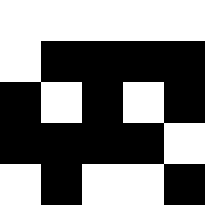[["white", "white", "white", "white", "white"], ["white", "black", "black", "black", "black"], ["black", "white", "black", "white", "black"], ["black", "black", "black", "black", "white"], ["white", "black", "white", "white", "black"]]